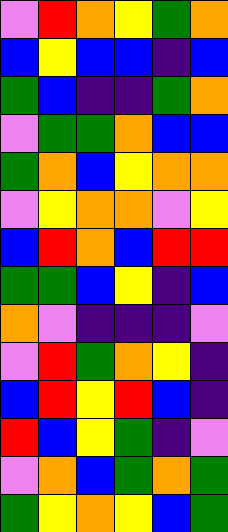[["violet", "red", "orange", "yellow", "green", "orange"], ["blue", "yellow", "blue", "blue", "indigo", "blue"], ["green", "blue", "indigo", "indigo", "green", "orange"], ["violet", "green", "green", "orange", "blue", "blue"], ["green", "orange", "blue", "yellow", "orange", "orange"], ["violet", "yellow", "orange", "orange", "violet", "yellow"], ["blue", "red", "orange", "blue", "red", "red"], ["green", "green", "blue", "yellow", "indigo", "blue"], ["orange", "violet", "indigo", "indigo", "indigo", "violet"], ["violet", "red", "green", "orange", "yellow", "indigo"], ["blue", "red", "yellow", "red", "blue", "indigo"], ["red", "blue", "yellow", "green", "indigo", "violet"], ["violet", "orange", "blue", "green", "orange", "green"], ["green", "yellow", "orange", "yellow", "blue", "green"]]